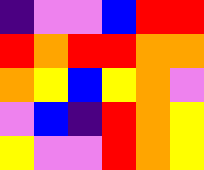[["indigo", "violet", "violet", "blue", "red", "red"], ["red", "orange", "red", "red", "orange", "orange"], ["orange", "yellow", "blue", "yellow", "orange", "violet"], ["violet", "blue", "indigo", "red", "orange", "yellow"], ["yellow", "violet", "violet", "red", "orange", "yellow"]]